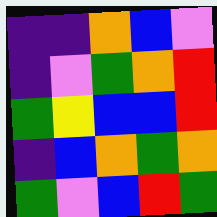[["indigo", "indigo", "orange", "blue", "violet"], ["indigo", "violet", "green", "orange", "red"], ["green", "yellow", "blue", "blue", "red"], ["indigo", "blue", "orange", "green", "orange"], ["green", "violet", "blue", "red", "green"]]